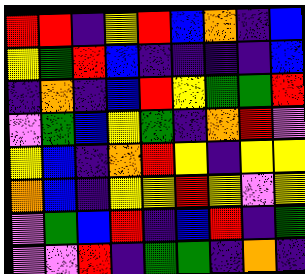[["red", "red", "indigo", "yellow", "red", "blue", "orange", "indigo", "blue"], ["yellow", "green", "red", "blue", "indigo", "indigo", "indigo", "indigo", "blue"], ["indigo", "orange", "indigo", "blue", "red", "yellow", "green", "green", "red"], ["violet", "green", "blue", "yellow", "green", "indigo", "orange", "red", "violet"], ["yellow", "blue", "indigo", "orange", "red", "yellow", "indigo", "yellow", "yellow"], ["orange", "blue", "indigo", "yellow", "yellow", "red", "yellow", "violet", "yellow"], ["violet", "green", "blue", "red", "indigo", "blue", "red", "indigo", "green"], ["violet", "violet", "red", "indigo", "green", "green", "indigo", "orange", "indigo"]]